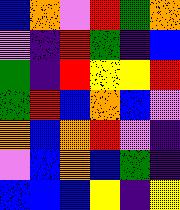[["blue", "orange", "violet", "red", "green", "orange"], ["violet", "indigo", "red", "green", "indigo", "blue"], ["green", "indigo", "red", "yellow", "yellow", "red"], ["green", "red", "blue", "orange", "blue", "violet"], ["orange", "blue", "orange", "red", "violet", "indigo"], ["violet", "blue", "orange", "blue", "green", "indigo"], ["blue", "blue", "blue", "yellow", "indigo", "yellow"]]